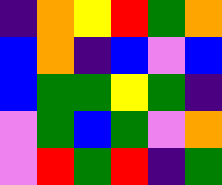[["indigo", "orange", "yellow", "red", "green", "orange"], ["blue", "orange", "indigo", "blue", "violet", "blue"], ["blue", "green", "green", "yellow", "green", "indigo"], ["violet", "green", "blue", "green", "violet", "orange"], ["violet", "red", "green", "red", "indigo", "green"]]